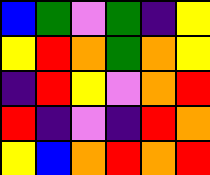[["blue", "green", "violet", "green", "indigo", "yellow"], ["yellow", "red", "orange", "green", "orange", "yellow"], ["indigo", "red", "yellow", "violet", "orange", "red"], ["red", "indigo", "violet", "indigo", "red", "orange"], ["yellow", "blue", "orange", "red", "orange", "red"]]